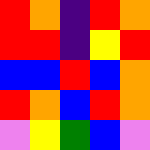[["red", "orange", "indigo", "red", "orange"], ["red", "red", "indigo", "yellow", "red"], ["blue", "blue", "red", "blue", "orange"], ["red", "orange", "blue", "red", "orange"], ["violet", "yellow", "green", "blue", "violet"]]